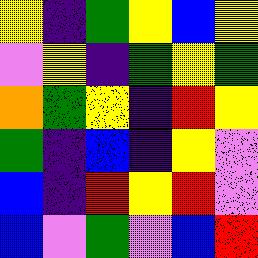[["yellow", "indigo", "green", "yellow", "blue", "yellow"], ["violet", "yellow", "indigo", "green", "yellow", "green"], ["orange", "green", "yellow", "indigo", "red", "yellow"], ["green", "indigo", "blue", "indigo", "yellow", "violet"], ["blue", "indigo", "red", "yellow", "red", "violet"], ["blue", "violet", "green", "violet", "blue", "red"]]